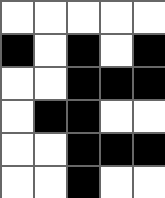[["white", "white", "white", "white", "white"], ["black", "white", "black", "white", "black"], ["white", "white", "black", "black", "black"], ["white", "black", "black", "white", "white"], ["white", "white", "black", "black", "black"], ["white", "white", "black", "white", "white"]]